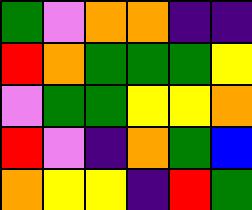[["green", "violet", "orange", "orange", "indigo", "indigo"], ["red", "orange", "green", "green", "green", "yellow"], ["violet", "green", "green", "yellow", "yellow", "orange"], ["red", "violet", "indigo", "orange", "green", "blue"], ["orange", "yellow", "yellow", "indigo", "red", "green"]]